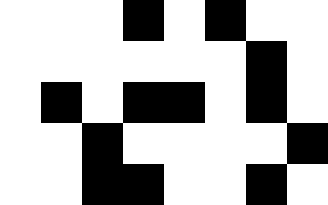[["white", "white", "white", "black", "white", "black", "white", "white"], ["white", "white", "white", "white", "white", "white", "black", "white"], ["white", "black", "white", "black", "black", "white", "black", "white"], ["white", "white", "black", "white", "white", "white", "white", "black"], ["white", "white", "black", "black", "white", "white", "black", "white"]]